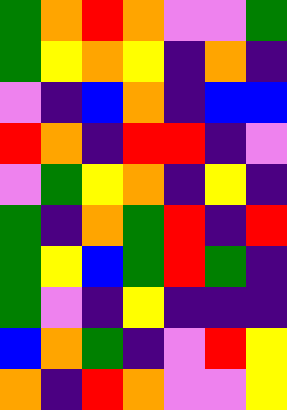[["green", "orange", "red", "orange", "violet", "violet", "green"], ["green", "yellow", "orange", "yellow", "indigo", "orange", "indigo"], ["violet", "indigo", "blue", "orange", "indigo", "blue", "blue"], ["red", "orange", "indigo", "red", "red", "indigo", "violet"], ["violet", "green", "yellow", "orange", "indigo", "yellow", "indigo"], ["green", "indigo", "orange", "green", "red", "indigo", "red"], ["green", "yellow", "blue", "green", "red", "green", "indigo"], ["green", "violet", "indigo", "yellow", "indigo", "indigo", "indigo"], ["blue", "orange", "green", "indigo", "violet", "red", "yellow"], ["orange", "indigo", "red", "orange", "violet", "violet", "yellow"]]